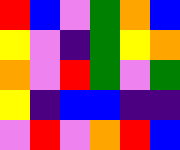[["red", "blue", "violet", "green", "orange", "blue"], ["yellow", "violet", "indigo", "green", "yellow", "orange"], ["orange", "violet", "red", "green", "violet", "green"], ["yellow", "indigo", "blue", "blue", "indigo", "indigo"], ["violet", "red", "violet", "orange", "red", "blue"]]